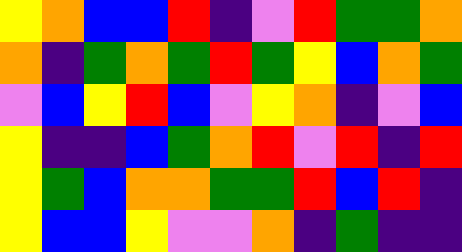[["yellow", "orange", "blue", "blue", "red", "indigo", "violet", "red", "green", "green", "orange"], ["orange", "indigo", "green", "orange", "green", "red", "green", "yellow", "blue", "orange", "green"], ["violet", "blue", "yellow", "red", "blue", "violet", "yellow", "orange", "indigo", "violet", "blue"], ["yellow", "indigo", "indigo", "blue", "green", "orange", "red", "violet", "red", "indigo", "red"], ["yellow", "green", "blue", "orange", "orange", "green", "green", "red", "blue", "red", "indigo"], ["yellow", "blue", "blue", "yellow", "violet", "violet", "orange", "indigo", "green", "indigo", "indigo"]]